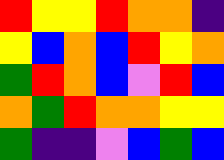[["red", "yellow", "yellow", "red", "orange", "orange", "indigo"], ["yellow", "blue", "orange", "blue", "red", "yellow", "orange"], ["green", "red", "orange", "blue", "violet", "red", "blue"], ["orange", "green", "red", "orange", "orange", "yellow", "yellow"], ["green", "indigo", "indigo", "violet", "blue", "green", "blue"]]